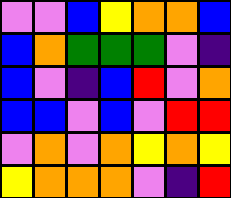[["violet", "violet", "blue", "yellow", "orange", "orange", "blue"], ["blue", "orange", "green", "green", "green", "violet", "indigo"], ["blue", "violet", "indigo", "blue", "red", "violet", "orange"], ["blue", "blue", "violet", "blue", "violet", "red", "red"], ["violet", "orange", "violet", "orange", "yellow", "orange", "yellow"], ["yellow", "orange", "orange", "orange", "violet", "indigo", "red"]]